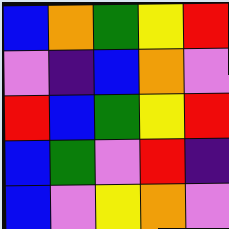[["blue", "orange", "green", "yellow", "red"], ["violet", "indigo", "blue", "orange", "violet"], ["red", "blue", "green", "yellow", "red"], ["blue", "green", "violet", "red", "indigo"], ["blue", "violet", "yellow", "orange", "violet"]]